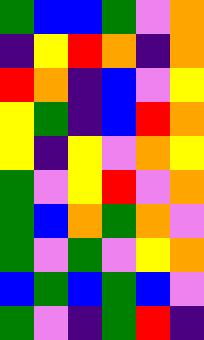[["green", "blue", "blue", "green", "violet", "orange"], ["indigo", "yellow", "red", "orange", "indigo", "orange"], ["red", "orange", "indigo", "blue", "violet", "yellow"], ["yellow", "green", "indigo", "blue", "red", "orange"], ["yellow", "indigo", "yellow", "violet", "orange", "yellow"], ["green", "violet", "yellow", "red", "violet", "orange"], ["green", "blue", "orange", "green", "orange", "violet"], ["green", "violet", "green", "violet", "yellow", "orange"], ["blue", "green", "blue", "green", "blue", "violet"], ["green", "violet", "indigo", "green", "red", "indigo"]]